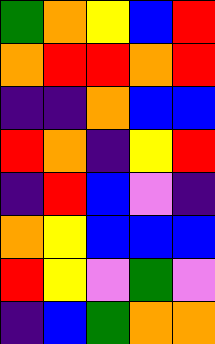[["green", "orange", "yellow", "blue", "red"], ["orange", "red", "red", "orange", "red"], ["indigo", "indigo", "orange", "blue", "blue"], ["red", "orange", "indigo", "yellow", "red"], ["indigo", "red", "blue", "violet", "indigo"], ["orange", "yellow", "blue", "blue", "blue"], ["red", "yellow", "violet", "green", "violet"], ["indigo", "blue", "green", "orange", "orange"]]